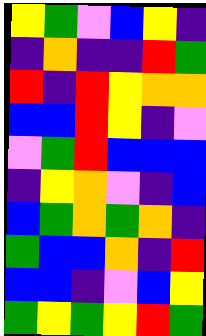[["yellow", "green", "violet", "blue", "yellow", "indigo"], ["indigo", "orange", "indigo", "indigo", "red", "green"], ["red", "indigo", "red", "yellow", "orange", "orange"], ["blue", "blue", "red", "yellow", "indigo", "violet"], ["violet", "green", "red", "blue", "blue", "blue"], ["indigo", "yellow", "orange", "violet", "indigo", "blue"], ["blue", "green", "orange", "green", "orange", "indigo"], ["green", "blue", "blue", "orange", "indigo", "red"], ["blue", "blue", "indigo", "violet", "blue", "yellow"], ["green", "yellow", "green", "yellow", "red", "green"]]